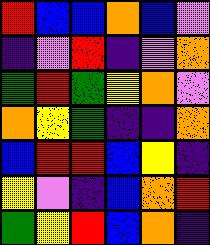[["red", "blue", "blue", "orange", "blue", "violet"], ["indigo", "violet", "red", "indigo", "violet", "orange"], ["green", "red", "green", "yellow", "orange", "violet"], ["orange", "yellow", "green", "indigo", "indigo", "orange"], ["blue", "red", "red", "blue", "yellow", "indigo"], ["yellow", "violet", "indigo", "blue", "orange", "red"], ["green", "yellow", "red", "blue", "orange", "indigo"]]